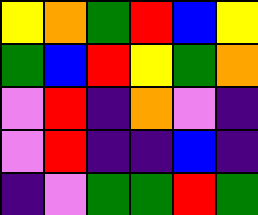[["yellow", "orange", "green", "red", "blue", "yellow"], ["green", "blue", "red", "yellow", "green", "orange"], ["violet", "red", "indigo", "orange", "violet", "indigo"], ["violet", "red", "indigo", "indigo", "blue", "indigo"], ["indigo", "violet", "green", "green", "red", "green"]]